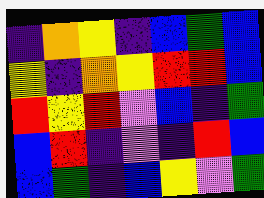[["indigo", "orange", "yellow", "indigo", "blue", "green", "blue"], ["yellow", "indigo", "orange", "yellow", "red", "red", "blue"], ["red", "yellow", "red", "violet", "blue", "indigo", "green"], ["blue", "red", "indigo", "violet", "indigo", "red", "blue"], ["blue", "green", "indigo", "blue", "yellow", "violet", "green"]]